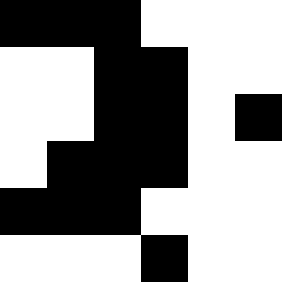[["black", "black", "black", "white", "white", "white"], ["white", "white", "black", "black", "white", "white"], ["white", "white", "black", "black", "white", "black"], ["white", "black", "black", "black", "white", "white"], ["black", "black", "black", "white", "white", "white"], ["white", "white", "white", "black", "white", "white"]]